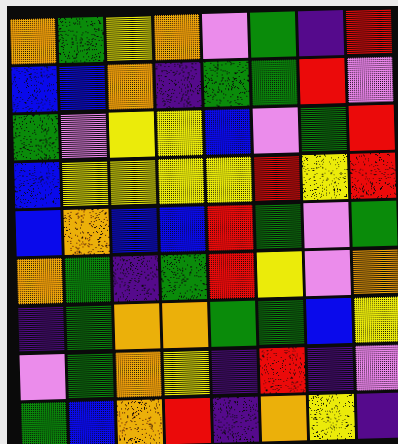[["orange", "green", "yellow", "orange", "violet", "green", "indigo", "red"], ["blue", "blue", "orange", "indigo", "green", "green", "red", "violet"], ["green", "violet", "yellow", "yellow", "blue", "violet", "green", "red"], ["blue", "yellow", "yellow", "yellow", "yellow", "red", "yellow", "red"], ["blue", "orange", "blue", "blue", "red", "green", "violet", "green"], ["orange", "green", "indigo", "green", "red", "yellow", "violet", "orange"], ["indigo", "green", "orange", "orange", "green", "green", "blue", "yellow"], ["violet", "green", "orange", "yellow", "indigo", "red", "indigo", "violet"], ["green", "blue", "orange", "red", "indigo", "orange", "yellow", "indigo"]]